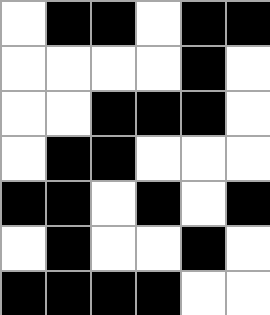[["white", "black", "black", "white", "black", "black"], ["white", "white", "white", "white", "black", "white"], ["white", "white", "black", "black", "black", "white"], ["white", "black", "black", "white", "white", "white"], ["black", "black", "white", "black", "white", "black"], ["white", "black", "white", "white", "black", "white"], ["black", "black", "black", "black", "white", "white"]]